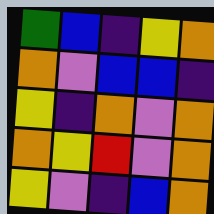[["green", "blue", "indigo", "yellow", "orange"], ["orange", "violet", "blue", "blue", "indigo"], ["yellow", "indigo", "orange", "violet", "orange"], ["orange", "yellow", "red", "violet", "orange"], ["yellow", "violet", "indigo", "blue", "orange"]]